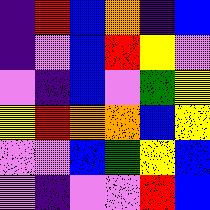[["indigo", "red", "blue", "orange", "indigo", "blue"], ["indigo", "violet", "blue", "red", "yellow", "violet"], ["violet", "indigo", "blue", "violet", "green", "yellow"], ["yellow", "red", "orange", "orange", "blue", "yellow"], ["violet", "violet", "blue", "green", "yellow", "blue"], ["violet", "indigo", "violet", "violet", "red", "blue"]]